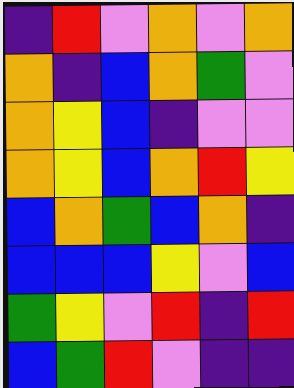[["indigo", "red", "violet", "orange", "violet", "orange"], ["orange", "indigo", "blue", "orange", "green", "violet"], ["orange", "yellow", "blue", "indigo", "violet", "violet"], ["orange", "yellow", "blue", "orange", "red", "yellow"], ["blue", "orange", "green", "blue", "orange", "indigo"], ["blue", "blue", "blue", "yellow", "violet", "blue"], ["green", "yellow", "violet", "red", "indigo", "red"], ["blue", "green", "red", "violet", "indigo", "indigo"]]